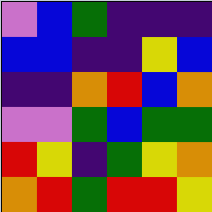[["violet", "blue", "green", "indigo", "indigo", "indigo"], ["blue", "blue", "indigo", "indigo", "yellow", "blue"], ["indigo", "indigo", "orange", "red", "blue", "orange"], ["violet", "violet", "green", "blue", "green", "green"], ["red", "yellow", "indigo", "green", "yellow", "orange"], ["orange", "red", "green", "red", "red", "yellow"]]